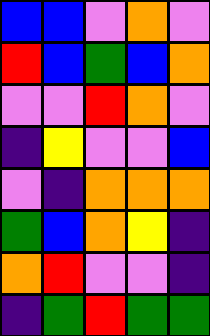[["blue", "blue", "violet", "orange", "violet"], ["red", "blue", "green", "blue", "orange"], ["violet", "violet", "red", "orange", "violet"], ["indigo", "yellow", "violet", "violet", "blue"], ["violet", "indigo", "orange", "orange", "orange"], ["green", "blue", "orange", "yellow", "indigo"], ["orange", "red", "violet", "violet", "indigo"], ["indigo", "green", "red", "green", "green"]]